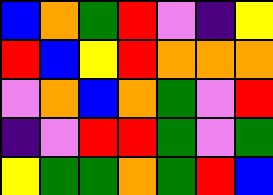[["blue", "orange", "green", "red", "violet", "indigo", "yellow"], ["red", "blue", "yellow", "red", "orange", "orange", "orange"], ["violet", "orange", "blue", "orange", "green", "violet", "red"], ["indigo", "violet", "red", "red", "green", "violet", "green"], ["yellow", "green", "green", "orange", "green", "red", "blue"]]